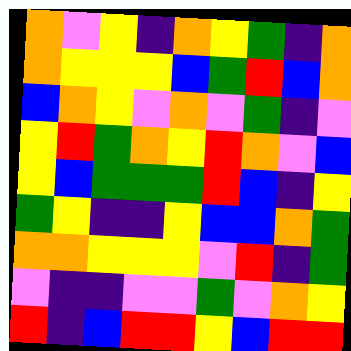[["orange", "violet", "yellow", "indigo", "orange", "yellow", "green", "indigo", "orange"], ["orange", "yellow", "yellow", "yellow", "blue", "green", "red", "blue", "orange"], ["blue", "orange", "yellow", "violet", "orange", "violet", "green", "indigo", "violet"], ["yellow", "red", "green", "orange", "yellow", "red", "orange", "violet", "blue"], ["yellow", "blue", "green", "green", "green", "red", "blue", "indigo", "yellow"], ["green", "yellow", "indigo", "indigo", "yellow", "blue", "blue", "orange", "green"], ["orange", "orange", "yellow", "yellow", "yellow", "violet", "red", "indigo", "green"], ["violet", "indigo", "indigo", "violet", "violet", "green", "violet", "orange", "yellow"], ["red", "indigo", "blue", "red", "red", "yellow", "blue", "red", "red"]]